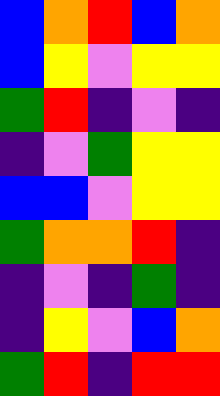[["blue", "orange", "red", "blue", "orange"], ["blue", "yellow", "violet", "yellow", "yellow"], ["green", "red", "indigo", "violet", "indigo"], ["indigo", "violet", "green", "yellow", "yellow"], ["blue", "blue", "violet", "yellow", "yellow"], ["green", "orange", "orange", "red", "indigo"], ["indigo", "violet", "indigo", "green", "indigo"], ["indigo", "yellow", "violet", "blue", "orange"], ["green", "red", "indigo", "red", "red"]]